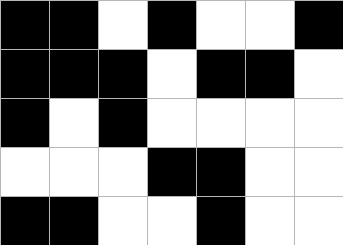[["black", "black", "white", "black", "white", "white", "black"], ["black", "black", "black", "white", "black", "black", "white"], ["black", "white", "black", "white", "white", "white", "white"], ["white", "white", "white", "black", "black", "white", "white"], ["black", "black", "white", "white", "black", "white", "white"]]